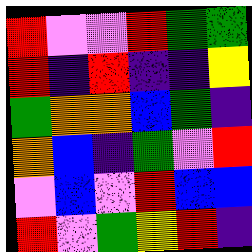[["red", "violet", "violet", "red", "green", "green"], ["red", "indigo", "red", "indigo", "indigo", "yellow"], ["green", "orange", "orange", "blue", "green", "indigo"], ["orange", "blue", "indigo", "green", "violet", "red"], ["violet", "blue", "violet", "red", "blue", "blue"], ["red", "violet", "green", "yellow", "red", "indigo"]]